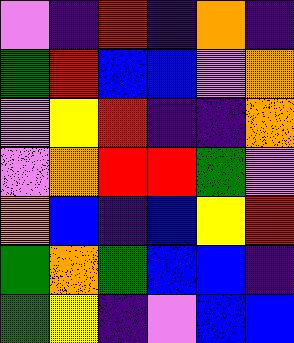[["violet", "indigo", "red", "indigo", "orange", "indigo"], ["green", "red", "blue", "blue", "violet", "orange"], ["violet", "yellow", "red", "indigo", "indigo", "orange"], ["violet", "orange", "red", "red", "green", "violet"], ["orange", "blue", "indigo", "blue", "yellow", "red"], ["green", "orange", "green", "blue", "blue", "indigo"], ["green", "yellow", "indigo", "violet", "blue", "blue"]]